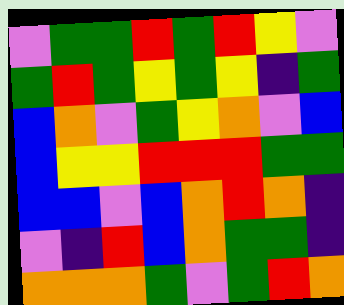[["violet", "green", "green", "red", "green", "red", "yellow", "violet"], ["green", "red", "green", "yellow", "green", "yellow", "indigo", "green"], ["blue", "orange", "violet", "green", "yellow", "orange", "violet", "blue"], ["blue", "yellow", "yellow", "red", "red", "red", "green", "green"], ["blue", "blue", "violet", "blue", "orange", "red", "orange", "indigo"], ["violet", "indigo", "red", "blue", "orange", "green", "green", "indigo"], ["orange", "orange", "orange", "green", "violet", "green", "red", "orange"]]